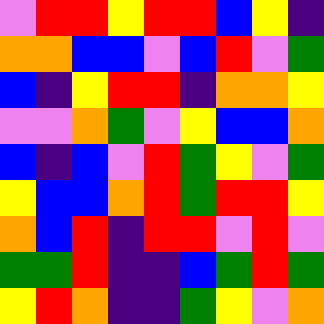[["violet", "red", "red", "yellow", "red", "red", "blue", "yellow", "indigo"], ["orange", "orange", "blue", "blue", "violet", "blue", "red", "violet", "green"], ["blue", "indigo", "yellow", "red", "red", "indigo", "orange", "orange", "yellow"], ["violet", "violet", "orange", "green", "violet", "yellow", "blue", "blue", "orange"], ["blue", "indigo", "blue", "violet", "red", "green", "yellow", "violet", "green"], ["yellow", "blue", "blue", "orange", "red", "green", "red", "red", "yellow"], ["orange", "blue", "red", "indigo", "red", "red", "violet", "red", "violet"], ["green", "green", "red", "indigo", "indigo", "blue", "green", "red", "green"], ["yellow", "red", "orange", "indigo", "indigo", "green", "yellow", "violet", "orange"]]